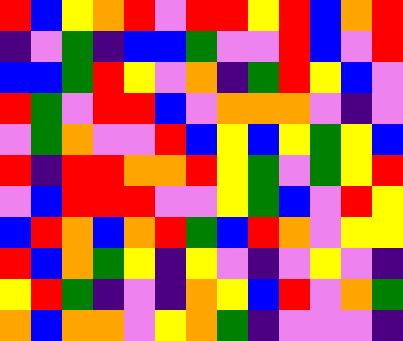[["red", "blue", "yellow", "orange", "red", "violet", "red", "red", "yellow", "red", "blue", "orange", "red"], ["indigo", "violet", "green", "indigo", "blue", "blue", "green", "violet", "violet", "red", "blue", "violet", "red"], ["blue", "blue", "green", "red", "yellow", "violet", "orange", "indigo", "green", "red", "yellow", "blue", "violet"], ["red", "green", "violet", "red", "red", "blue", "violet", "orange", "orange", "orange", "violet", "indigo", "violet"], ["violet", "green", "orange", "violet", "violet", "red", "blue", "yellow", "blue", "yellow", "green", "yellow", "blue"], ["red", "indigo", "red", "red", "orange", "orange", "red", "yellow", "green", "violet", "green", "yellow", "red"], ["violet", "blue", "red", "red", "red", "violet", "violet", "yellow", "green", "blue", "violet", "red", "yellow"], ["blue", "red", "orange", "blue", "orange", "red", "green", "blue", "red", "orange", "violet", "yellow", "yellow"], ["red", "blue", "orange", "green", "yellow", "indigo", "yellow", "violet", "indigo", "violet", "yellow", "violet", "indigo"], ["yellow", "red", "green", "indigo", "violet", "indigo", "orange", "yellow", "blue", "red", "violet", "orange", "green"], ["orange", "blue", "orange", "orange", "violet", "yellow", "orange", "green", "indigo", "violet", "violet", "violet", "indigo"]]